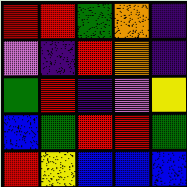[["red", "red", "green", "orange", "indigo"], ["violet", "indigo", "red", "orange", "indigo"], ["green", "red", "indigo", "violet", "yellow"], ["blue", "green", "red", "red", "green"], ["red", "yellow", "blue", "blue", "blue"]]